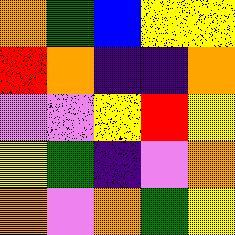[["orange", "green", "blue", "yellow", "yellow"], ["red", "orange", "indigo", "indigo", "orange"], ["violet", "violet", "yellow", "red", "yellow"], ["yellow", "green", "indigo", "violet", "orange"], ["orange", "violet", "orange", "green", "yellow"]]